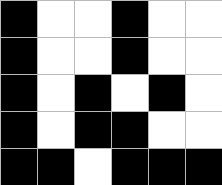[["black", "white", "white", "black", "white", "white"], ["black", "white", "white", "black", "white", "white"], ["black", "white", "black", "white", "black", "white"], ["black", "white", "black", "black", "white", "white"], ["black", "black", "white", "black", "black", "black"]]